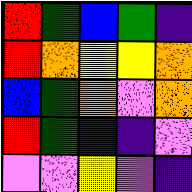[["red", "green", "blue", "green", "indigo"], ["red", "orange", "yellow", "yellow", "orange"], ["blue", "green", "orange", "violet", "orange"], ["red", "green", "indigo", "indigo", "violet"], ["violet", "violet", "yellow", "violet", "indigo"]]